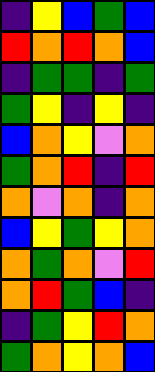[["indigo", "yellow", "blue", "green", "blue"], ["red", "orange", "red", "orange", "blue"], ["indigo", "green", "green", "indigo", "green"], ["green", "yellow", "indigo", "yellow", "indigo"], ["blue", "orange", "yellow", "violet", "orange"], ["green", "orange", "red", "indigo", "red"], ["orange", "violet", "orange", "indigo", "orange"], ["blue", "yellow", "green", "yellow", "orange"], ["orange", "green", "orange", "violet", "red"], ["orange", "red", "green", "blue", "indigo"], ["indigo", "green", "yellow", "red", "orange"], ["green", "orange", "yellow", "orange", "blue"]]